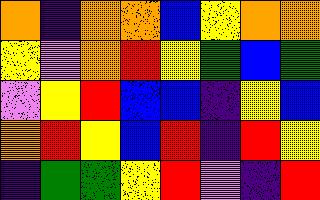[["orange", "indigo", "orange", "orange", "blue", "yellow", "orange", "orange"], ["yellow", "violet", "orange", "red", "yellow", "green", "blue", "green"], ["violet", "yellow", "red", "blue", "blue", "indigo", "yellow", "blue"], ["orange", "red", "yellow", "blue", "red", "indigo", "red", "yellow"], ["indigo", "green", "green", "yellow", "red", "violet", "indigo", "red"]]